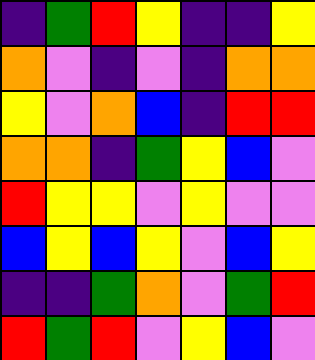[["indigo", "green", "red", "yellow", "indigo", "indigo", "yellow"], ["orange", "violet", "indigo", "violet", "indigo", "orange", "orange"], ["yellow", "violet", "orange", "blue", "indigo", "red", "red"], ["orange", "orange", "indigo", "green", "yellow", "blue", "violet"], ["red", "yellow", "yellow", "violet", "yellow", "violet", "violet"], ["blue", "yellow", "blue", "yellow", "violet", "blue", "yellow"], ["indigo", "indigo", "green", "orange", "violet", "green", "red"], ["red", "green", "red", "violet", "yellow", "blue", "violet"]]